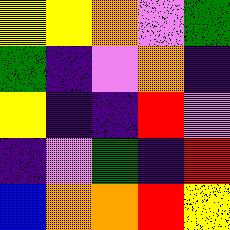[["yellow", "yellow", "orange", "violet", "green"], ["green", "indigo", "violet", "orange", "indigo"], ["yellow", "indigo", "indigo", "red", "violet"], ["indigo", "violet", "green", "indigo", "red"], ["blue", "orange", "orange", "red", "yellow"]]